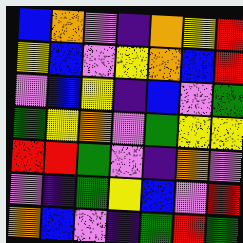[["blue", "orange", "violet", "indigo", "orange", "yellow", "red"], ["yellow", "blue", "violet", "yellow", "orange", "blue", "red"], ["violet", "blue", "yellow", "indigo", "blue", "violet", "green"], ["green", "yellow", "orange", "violet", "green", "yellow", "yellow"], ["red", "red", "green", "violet", "indigo", "orange", "violet"], ["violet", "indigo", "green", "yellow", "blue", "violet", "red"], ["orange", "blue", "violet", "indigo", "green", "red", "green"]]